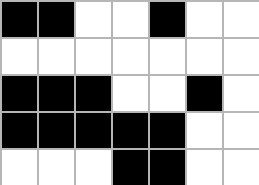[["black", "black", "white", "white", "black", "white", "white"], ["white", "white", "white", "white", "white", "white", "white"], ["black", "black", "black", "white", "white", "black", "white"], ["black", "black", "black", "black", "black", "white", "white"], ["white", "white", "white", "black", "black", "white", "white"]]